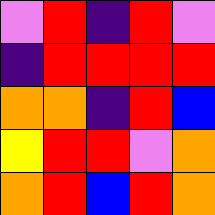[["violet", "red", "indigo", "red", "violet"], ["indigo", "red", "red", "red", "red"], ["orange", "orange", "indigo", "red", "blue"], ["yellow", "red", "red", "violet", "orange"], ["orange", "red", "blue", "red", "orange"]]